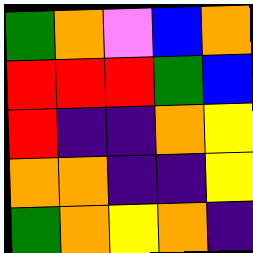[["green", "orange", "violet", "blue", "orange"], ["red", "red", "red", "green", "blue"], ["red", "indigo", "indigo", "orange", "yellow"], ["orange", "orange", "indigo", "indigo", "yellow"], ["green", "orange", "yellow", "orange", "indigo"]]